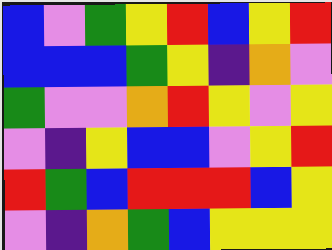[["blue", "violet", "green", "yellow", "red", "blue", "yellow", "red"], ["blue", "blue", "blue", "green", "yellow", "indigo", "orange", "violet"], ["green", "violet", "violet", "orange", "red", "yellow", "violet", "yellow"], ["violet", "indigo", "yellow", "blue", "blue", "violet", "yellow", "red"], ["red", "green", "blue", "red", "red", "red", "blue", "yellow"], ["violet", "indigo", "orange", "green", "blue", "yellow", "yellow", "yellow"]]